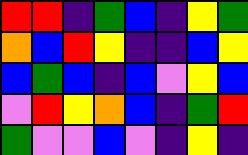[["red", "red", "indigo", "green", "blue", "indigo", "yellow", "green"], ["orange", "blue", "red", "yellow", "indigo", "indigo", "blue", "yellow"], ["blue", "green", "blue", "indigo", "blue", "violet", "yellow", "blue"], ["violet", "red", "yellow", "orange", "blue", "indigo", "green", "red"], ["green", "violet", "violet", "blue", "violet", "indigo", "yellow", "indigo"]]